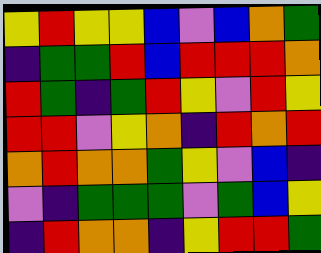[["yellow", "red", "yellow", "yellow", "blue", "violet", "blue", "orange", "green"], ["indigo", "green", "green", "red", "blue", "red", "red", "red", "orange"], ["red", "green", "indigo", "green", "red", "yellow", "violet", "red", "yellow"], ["red", "red", "violet", "yellow", "orange", "indigo", "red", "orange", "red"], ["orange", "red", "orange", "orange", "green", "yellow", "violet", "blue", "indigo"], ["violet", "indigo", "green", "green", "green", "violet", "green", "blue", "yellow"], ["indigo", "red", "orange", "orange", "indigo", "yellow", "red", "red", "green"]]